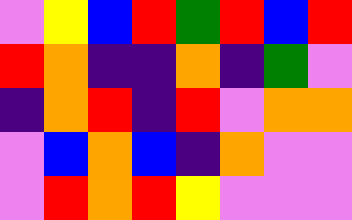[["violet", "yellow", "blue", "red", "green", "red", "blue", "red"], ["red", "orange", "indigo", "indigo", "orange", "indigo", "green", "violet"], ["indigo", "orange", "red", "indigo", "red", "violet", "orange", "orange"], ["violet", "blue", "orange", "blue", "indigo", "orange", "violet", "violet"], ["violet", "red", "orange", "red", "yellow", "violet", "violet", "violet"]]